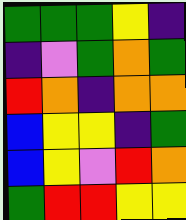[["green", "green", "green", "yellow", "indigo"], ["indigo", "violet", "green", "orange", "green"], ["red", "orange", "indigo", "orange", "orange"], ["blue", "yellow", "yellow", "indigo", "green"], ["blue", "yellow", "violet", "red", "orange"], ["green", "red", "red", "yellow", "yellow"]]